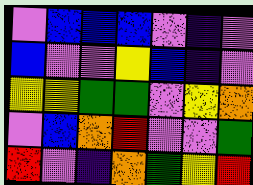[["violet", "blue", "blue", "blue", "violet", "indigo", "violet"], ["blue", "violet", "violet", "yellow", "blue", "indigo", "violet"], ["yellow", "yellow", "green", "green", "violet", "yellow", "orange"], ["violet", "blue", "orange", "red", "violet", "violet", "green"], ["red", "violet", "indigo", "orange", "green", "yellow", "red"]]